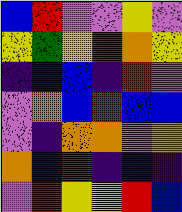[["blue", "red", "violet", "violet", "yellow", "violet"], ["yellow", "green", "yellow", "green", "orange", "yellow"], ["indigo", "indigo", "blue", "indigo", "red", "violet"], ["violet", "orange", "blue", "red", "blue", "blue"], ["violet", "indigo", "orange", "orange", "violet", "yellow"], ["orange", "indigo", "red", "indigo", "indigo", "indigo"], ["violet", "red", "yellow", "yellow", "red", "blue"]]